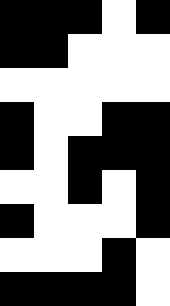[["black", "black", "black", "white", "black"], ["black", "black", "white", "white", "white"], ["white", "white", "white", "white", "white"], ["black", "white", "white", "black", "black"], ["black", "white", "black", "black", "black"], ["white", "white", "black", "white", "black"], ["black", "white", "white", "white", "black"], ["white", "white", "white", "black", "white"], ["black", "black", "black", "black", "white"]]